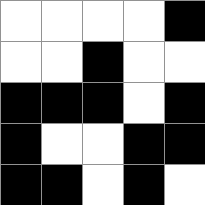[["white", "white", "white", "white", "black"], ["white", "white", "black", "white", "white"], ["black", "black", "black", "white", "black"], ["black", "white", "white", "black", "black"], ["black", "black", "white", "black", "white"]]